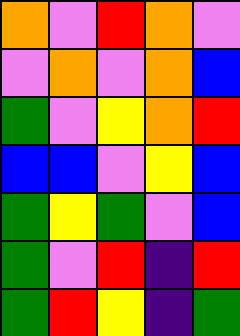[["orange", "violet", "red", "orange", "violet"], ["violet", "orange", "violet", "orange", "blue"], ["green", "violet", "yellow", "orange", "red"], ["blue", "blue", "violet", "yellow", "blue"], ["green", "yellow", "green", "violet", "blue"], ["green", "violet", "red", "indigo", "red"], ["green", "red", "yellow", "indigo", "green"]]